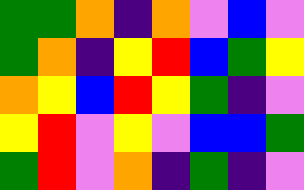[["green", "green", "orange", "indigo", "orange", "violet", "blue", "violet"], ["green", "orange", "indigo", "yellow", "red", "blue", "green", "yellow"], ["orange", "yellow", "blue", "red", "yellow", "green", "indigo", "violet"], ["yellow", "red", "violet", "yellow", "violet", "blue", "blue", "green"], ["green", "red", "violet", "orange", "indigo", "green", "indigo", "violet"]]